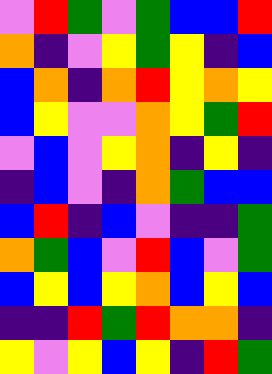[["violet", "red", "green", "violet", "green", "blue", "blue", "red"], ["orange", "indigo", "violet", "yellow", "green", "yellow", "indigo", "blue"], ["blue", "orange", "indigo", "orange", "red", "yellow", "orange", "yellow"], ["blue", "yellow", "violet", "violet", "orange", "yellow", "green", "red"], ["violet", "blue", "violet", "yellow", "orange", "indigo", "yellow", "indigo"], ["indigo", "blue", "violet", "indigo", "orange", "green", "blue", "blue"], ["blue", "red", "indigo", "blue", "violet", "indigo", "indigo", "green"], ["orange", "green", "blue", "violet", "red", "blue", "violet", "green"], ["blue", "yellow", "blue", "yellow", "orange", "blue", "yellow", "blue"], ["indigo", "indigo", "red", "green", "red", "orange", "orange", "indigo"], ["yellow", "violet", "yellow", "blue", "yellow", "indigo", "red", "green"]]